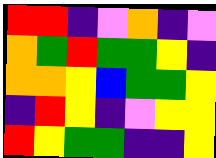[["red", "red", "indigo", "violet", "orange", "indigo", "violet"], ["orange", "green", "red", "green", "green", "yellow", "indigo"], ["orange", "orange", "yellow", "blue", "green", "green", "yellow"], ["indigo", "red", "yellow", "indigo", "violet", "yellow", "yellow"], ["red", "yellow", "green", "green", "indigo", "indigo", "yellow"]]